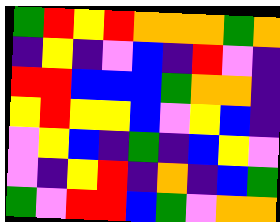[["green", "red", "yellow", "red", "orange", "orange", "orange", "green", "orange"], ["indigo", "yellow", "indigo", "violet", "blue", "indigo", "red", "violet", "indigo"], ["red", "red", "blue", "blue", "blue", "green", "orange", "orange", "indigo"], ["yellow", "red", "yellow", "yellow", "blue", "violet", "yellow", "blue", "indigo"], ["violet", "yellow", "blue", "indigo", "green", "indigo", "blue", "yellow", "violet"], ["violet", "indigo", "yellow", "red", "indigo", "orange", "indigo", "blue", "green"], ["green", "violet", "red", "red", "blue", "green", "violet", "orange", "orange"]]